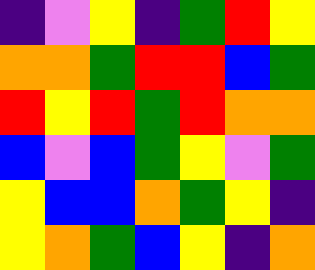[["indigo", "violet", "yellow", "indigo", "green", "red", "yellow"], ["orange", "orange", "green", "red", "red", "blue", "green"], ["red", "yellow", "red", "green", "red", "orange", "orange"], ["blue", "violet", "blue", "green", "yellow", "violet", "green"], ["yellow", "blue", "blue", "orange", "green", "yellow", "indigo"], ["yellow", "orange", "green", "blue", "yellow", "indigo", "orange"]]